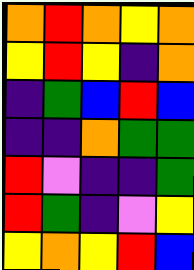[["orange", "red", "orange", "yellow", "orange"], ["yellow", "red", "yellow", "indigo", "orange"], ["indigo", "green", "blue", "red", "blue"], ["indigo", "indigo", "orange", "green", "green"], ["red", "violet", "indigo", "indigo", "green"], ["red", "green", "indigo", "violet", "yellow"], ["yellow", "orange", "yellow", "red", "blue"]]